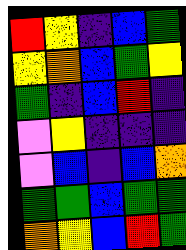[["red", "yellow", "indigo", "blue", "green"], ["yellow", "orange", "blue", "green", "yellow"], ["green", "indigo", "blue", "red", "indigo"], ["violet", "yellow", "indigo", "indigo", "indigo"], ["violet", "blue", "indigo", "blue", "orange"], ["green", "green", "blue", "green", "green"], ["orange", "yellow", "blue", "red", "green"]]